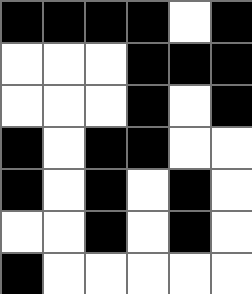[["black", "black", "black", "black", "white", "black"], ["white", "white", "white", "black", "black", "black"], ["white", "white", "white", "black", "white", "black"], ["black", "white", "black", "black", "white", "white"], ["black", "white", "black", "white", "black", "white"], ["white", "white", "black", "white", "black", "white"], ["black", "white", "white", "white", "white", "white"]]